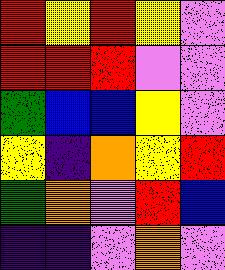[["red", "yellow", "red", "yellow", "violet"], ["red", "red", "red", "violet", "violet"], ["green", "blue", "blue", "yellow", "violet"], ["yellow", "indigo", "orange", "yellow", "red"], ["green", "orange", "violet", "red", "blue"], ["indigo", "indigo", "violet", "orange", "violet"]]